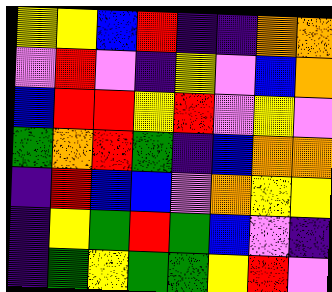[["yellow", "yellow", "blue", "red", "indigo", "indigo", "orange", "orange"], ["violet", "red", "violet", "indigo", "yellow", "violet", "blue", "orange"], ["blue", "red", "red", "yellow", "red", "violet", "yellow", "violet"], ["green", "orange", "red", "green", "indigo", "blue", "orange", "orange"], ["indigo", "red", "blue", "blue", "violet", "orange", "yellow", "yellow"], ["indigo", "yellow", "green", "red", "green", "blue", "violet", "indigo"], ["indigo", "green", "yellow", "green", "green", "yellow", "red", "violet"]]